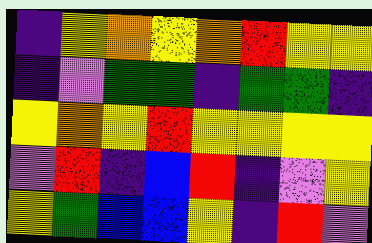[["indigo", "yellow", "orange", "yellow", "orange", "red", "yellow", "yellow"], ["indigo", "violet", "green", "green", "indigo", "green", "green", "indigo"], ["yellow", "orange", "yellow", "red", "yellow", "yellow", "yellow", "yellow"], ["violet", "red", "indigo", "blue", "red", "indigo", "violet", "yellow"], ["yellow", "green", "blue", "blue", "yellow", "indigo", "red", "violet"]]